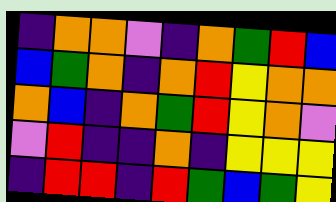[["indigo", "orange", "orange", "violet", "indigo", "orange", "green", "red", "blue"], ["blue", "green", "orange", "indigo", "orange", "red", "yellow", "orange", "orange"], ["orange", "blue", "indigo", "orange", "green", "red", "yellow", "orange", "violet"], ["violet", "red", "indigo", "indigo", "orange", "indigo", "yellow", "yellow", "yellow"], ["indigo", "red", "red", "indigo", "red", "green", "blue", "green", "yellow"]]